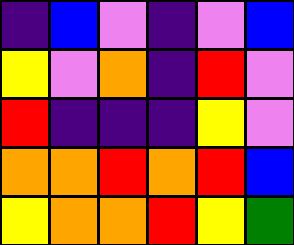[["indigo", "blue", "violet", "indigo", "violet", "blue"], ["yellow", "violet", "orange", "indigo", "red", "violet"], ["red", "indigo", "indigo", "indigo", "yellow", "violet"], ["orange", "orange", "red", "orange", "red", "blue"], ["yellow", "orange", "orange", "red", "yellow", "green"]]